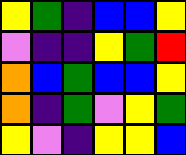[["yellow", "green", "indigo", "blue", "blue", "yellow"], ["violet", "indigo", "indigo", "yellow", "green", "red"], ["orange", "blue", "green", "blue", "blue", "yellow"], ["orange", "indigo", "green", "violet", "yellow", "green"], ["yellow", "violet", "indigo", "yellow", "yellow", "blue"]]